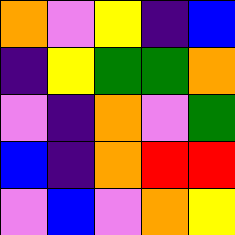[["orange", "violet", "yellow", "indigo", "blue"], ["indigo", "yellow", "green", "green", "orange"], ["violet", "indigo", "orange", "violet", "green"], ["blue", "indigo", "orange", "red", "red"], ["violet", "blue", "violet", "orange", "yellow"]]